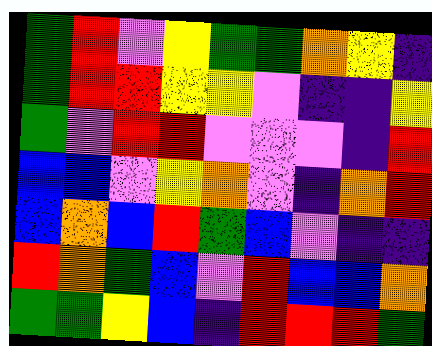[["green", "red", "violet", "yellow", "green", "green", "orange", "yellow", "indigo"], ["green", "red", "red", "yellow", "yellow", "violet", "indigo", "indigo", "yellow"], ["green", "violet", "red", "red", "violet", "violet", "violet", "indigo", "red"], ["blue", "blue", "violet", "yellow", "orange", "violet", "indigo", "orange", "red"], ["blue", "orange", "blue", "red", "green", "blue", "violet", "indigo", "indigo"], ["red", "orange", "green", "blue", "violet", "red", "blue", "blue", "orange"], ["green", "green", "yellow", "blue", "indigo", "red", "red", "red", "green"]]